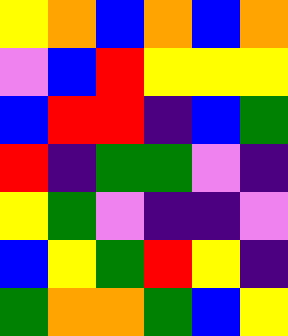[["yellow", "orange", "blue", "orange", "blue", "orange"], ["violet", "blue", "red", "yellow", "yellow", "yellow"], ["blue", "red", "red", "indigo", "blue", "green"], ["red", "indigo", "green", "green", "violet", "indigo"], ["yellow", "green", "violet", "indigo", "indigo", "violet"], ["blue", "yellow", "green", "red", "yellow", "indigo"], ["green", "orange", "orange", "green", "blue", "yellow"]]